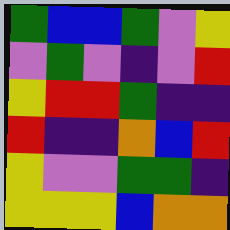[["green", "blue", "blue", "green", "violet", "yellow"], ["violet", "green", "violet", "indigo", "violet", "red"], ["yellow", "red", "red", "green", "indigo", "indigo"], ["red", "indigo", "indigo", "orange", "blue", "red"], ["yellow", "violet", "violet", "green", "green", "indigo"], ["yellow", "yellow", "yellow", "blue", "orange", "orange"]]